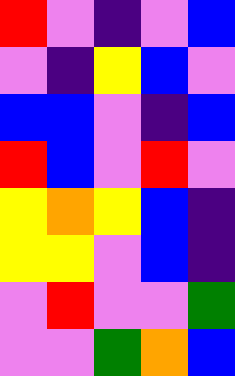[["red", "violet", "indigo", "violet", "blue"], ["violet", "indigo", "yellow", "blue", "violet"], ["blue", "blue", "violet", "indigo", "blue"], ["red", "blue", "violet", "red", "violet"], ["yellow", "orange", "yellow", "blue", "indigo"], ["yellow", "yellow", "violet", "blue", "indigo"], ["violet", "red", "violet", "violet", "green"], ["violet", "violet", "green", "orange", "blue"]]